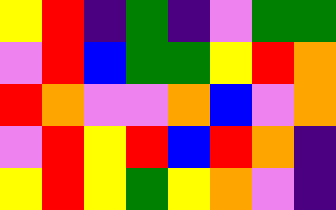[["yellow", "red", "indigo", "green", "indigo", "violet", "green", "green"], ["violet", "red", "blue", "green", "green", "yellow", "red", "orange"], ["red", "orange", "violet", "violet", "orange", "blue", "violet", "orange"], ["violet", "red", "yellow", "red", "blue", "red", "orange", "indigo"], ["yellow", "red", "yellow", "green", "yellow", "orange", "violet", "indigo"]]